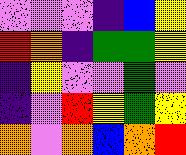[["violet", "violet", "violet", "indigo", "blue", "yellow"], ["red", "orange", "indigo", "green", "green", "yellow"], ["indigo", "yellow", "violet", "violet", "green", "violet"], ["indigo", "violet", "red", "yellow", "green", "yellow"], ["orange", "violet", "orange", "blue", "orange", "red"]]